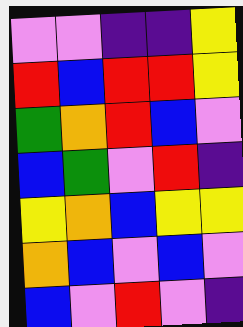[["violet", "violet", "indigo", "indigo", "yellow"], ["red", "blue", "red", "red", "yellow"], ["green", "orange", "red", "blue", "violet"], ["blue", "green", "violet", "red", "indigo"], ["yellow", "orange", "blue", "yellow", "yellow"], ["orange", "blue", "violet", "blue", "violet"], ["blue", "violet", "red", "violet", "indigo"]]